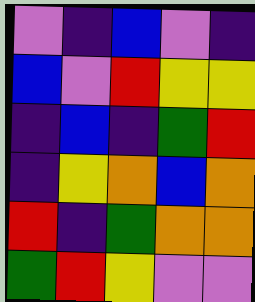[["violet", "indigo", "blue", "violet", "indigo"], ["blue", "violet", "red", "yellow", "yellow"], ["indigo", "blue", "indigo", "green", "red"], ["indigo", "yellow", "orange", "blue", "orange"], ["red", "indigo", "green", "orange", "orange"], ["green", "red", "yellow", "violet", "violet"]]